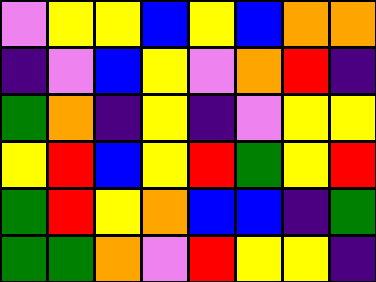[["violet", "yellow", "yellow", "blue", "yellow", "blue", "orange", "orange"], ["indigo", "violet", "blue", "yellow", "violet", "orange", "red", "indigo"], ["green", "orange", "indigo", "yellow", "indigo", "violet", "yellow", "yellow"], ["yellow", "red", "blue", "yellow", "red", "green", "yellow", "red"], ["green", "red", "yellow", "orange", "blue", "blue", "indigo", "green"], ["green", "green", "orange", "violet", "red", "yellow", "yellow", "indigo"]]